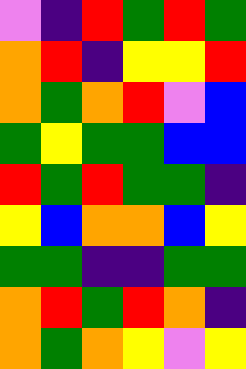[["violet", "indigo", "red", "green", "red", "green"], ["orange", "red", "indigo", "yellow", "yellow", "red"], ["orange", "green", "orange", "red", "violet", "blue"], ["green", "yellow", "green", "green", "blue", "blue"], ["red", "green", "red", "green", "green", "indigo"], ["yellow", "blue", "orange", "orange", "blue", "yellow"], ["green", "green", "indigo", "indigo", "green", "green"], ["orange", "red", "green", "red", "orange", "indigo"], ["orange", "green", "orange", "yellow", "violet", "yellow"]]